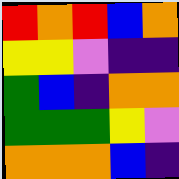[["red", "orange", "red", "blue", "orange"], ["yellow", "yellow", "violet", "indigo", "indigo"], ["green", "blue", "indigo", "orange", "orange"], ["green", "green", "green", "yellow", "violet"], ["orange", "orange", "orange", "blue", "indigo"]]